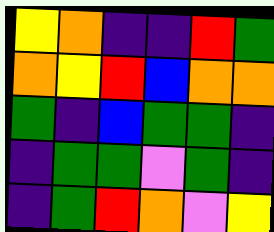[["yellow", "orange", "indigo", "indigo", "red", "green"], ["orange", "yellow", "red", "blue", "orange", "orange"], ["green", "indigo", "blue", "green", "green", "indigo"], ["indigo", "green", "green", "violet", "green", "indigo"], ["indigo", "green", "red", "orange", "violet", "yellow"]]